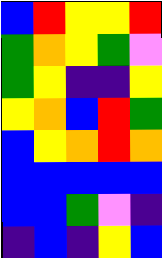[["blue", "red", "yellow", "yellow", "red"], ["green", "orange", "yellow", "green", "violet"], ["green", "yellow", "indigo", "indigo", "yellow"], ["yellow", "orange", "blue", "red", "green"], ["blue", "yellow", "orange", "red", "orange"], ["blue", "blue", "blue", "blue", "blue"], ["blue", "blue", "green", "violet", "indigo"], ["indigo", "blue", "indigo", "yellow", "blue"]]